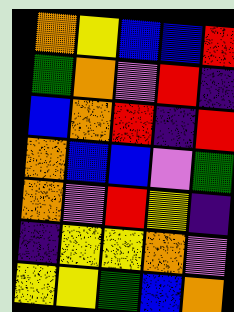[["orange", "yellow", "blue", "blue", "red"], ["green", "orange", "violet", "red", "indigo"], ["blue", "orange", "red", "indigo", "red"], ["orange", "blue", "blue", "violet", "green"], ["orange", "violet", "red", "yellow", "indigo"], ["indigo", "yellow", "yellow", "orange", "violet"], ["yellow", "yellow", "green", "blue", "orange"]]